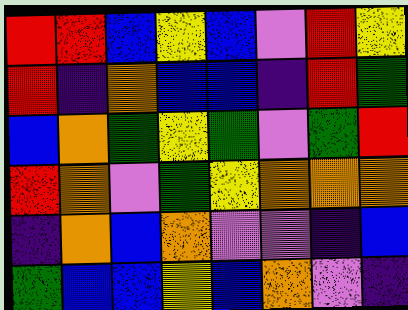[["red", "red", "blue", "yellow", "blue", "violet", "red", "yellow"], ["red", "indigo", "orange", "blue", "blue", "indigo", "red", "green"], ["blue", "orange", "green", "yellow", "green", "violet", "green", "red"], ["red", "orange", "violet", "green", "yellow", "orange", "orange", "orange"], ["indigo", "orange", "blue", "orange", "violet", "violet", "indigo", "blue"], ["green", "blue", "blue", "yellow", "blue", "orange", "violet", "indigo"]]